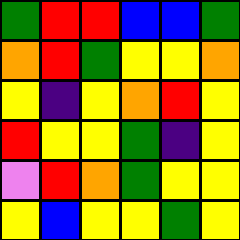[["green", "red", "red", "blue", "blue", "green"], ["orange", "red", "green", "yellow", "yellow", "orange"], ["yellow", "indigo", "yellow", "orange", "red", "yellow"], ["red", "yellow", "yellow", "green", "indigo", "yellow"], ["violet", "red", "orange", "green", "yellow", "yellow"], ["yellow", "blue", "yellow", "yellow", "green", "yellow"]]